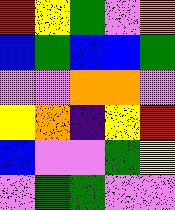[["red", "yellow", "green", "violet", "orange"], ["blue", "green", "blue", "blue", "green"], ["violet", "violet", "orange", "orange", "violet"], ["yellow", "orange", "indigo", "yellow", "red"], ["blue", "violet", "violet", "green", "yellow"], ["violet", "green", "green", "violet", "violet"]]